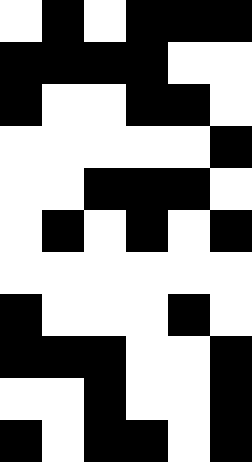[["white", "black", "white", "black", "black", "black"], ["black", "black", "black", "black", "white", "white"], ["black", "white", "white", "black", "black", "white"], ["white", "white", "white", "white", "white", "black"], ["white", "white", "black", "black", "black", "white"], ["white", "black", "white", "black", "white", "black"], ["white", "white", "white", "white", "white", "white"], ["black", "white", "white", "white", "black", "white"], ["black", "black", "black", "white", "white", "black"], ["white", "white", "black", "white", "white", "black"], ["black", "white", "black", "black", "white", "black"]]